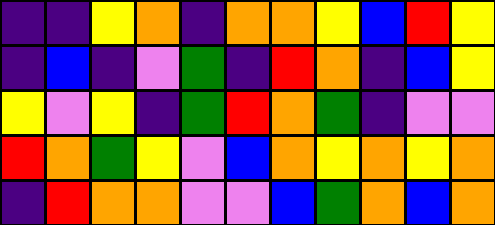[["indigo", "indigo", "yellow", "orange", "indigo", "orange", "orange", "yellow", "blue", "red", "yellow"], ["indigo", "blue", "indigo", "violet", "green", "indigo", "red", "orange", "indigo", "blue", "yellow"], ["yellow", "violet", "yellow", "indigo", "green", "red", "orange", "green", "indigo", "violet", "violet"], ["red", "orange", "green", "yellow", "violet", "blue", "orange", "yellow", "orange", "yellow", "orange"], ["indigo", "red", "orange", "orange", "violet", "violet", "blue", "green", "orange", "blue", "orange"]]